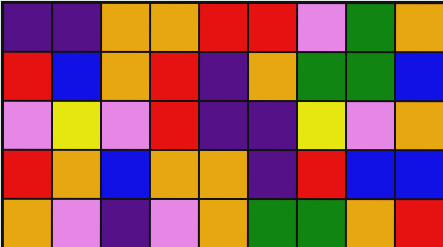[["indigo", "indigo", "orange", "orange", "red", "red", "violet", "green", "orange"], ["red", "blue", "orange", "red", "indigo", "orange", "green", "green", "blue"], ["violet", "yellow", "violet", "red", "indigo", "indigo", "yellow", "violet", "orange"], ["red", "orange", "blue", "orange", "orange", "indigo", "red", "blue", "blue"], ["orange", "violet", "indigo", "violet", "orange", "green", "green", "orange", "red"]]